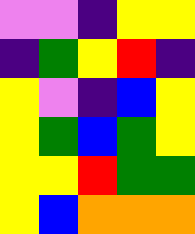[["violet", "violet", "indigo", "yellow", "yellow"], ["indigo", "green", "yellow", "red", "indigo"], ["yellow", "violet", "indigo", "blue", "yellow"], ["yellow", "green", "blue", "green", "yellow"], ["yellow", "yellow", "red", "green", "green"], ["yellow", "blue", "orange", "orange", "orange"]]